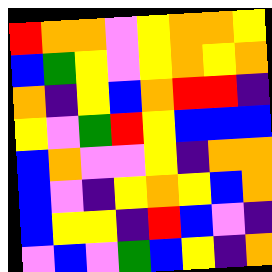[["red", "orange", "orange", "violet", "yellow", "orange", "orange", "yellow"], ["blue", "green", "yellow", "violet", "yellow", "orange", "yellow", "orange"], ["orange", "indigo", "yellow", "blue", "orange", "red", "red", "indigo"], ["yellow", "violet", "green", "red", "yellow", "blue", "blue", "blue"], ["blue", "orange", "violet", "violet", "yellow", "indigo", "orange", "orange"], ["blue", "violet", "indigo", "yellow", "orange", "yellow", "blue", "orange"], ["blue", "yellow", "yellow", "indigo", "red", "blue", "violet", "indigo"], ["violet", "blue", "violet", "green", "blue", "yellow", "indigo", "orange"]]